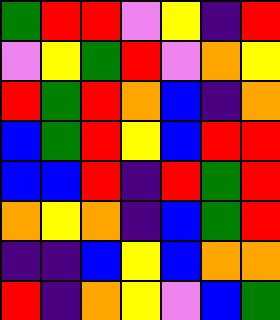[["green", "red", "red", "violet", "yellow", "indigo", "red"], ["violet", "yellow", "green", "red", "violet", "orange", "yellow"], ["red", "green", "red", "orange", "blue", "indigo", "orange"], ["blue", "green", "red", "yellow", "blue", "red", "red"], ["blue", "blue", "red", "indigo", "red", "green", "red"], ["orange", "yellow", "orange", "indigo", "blue", "green", "red"], ["indigo", "indigo", "blue", "yellow", "blue", "orange", "orange"], ["red", "indigo", "orange", "yellow", "violet", "blue", "green"]]